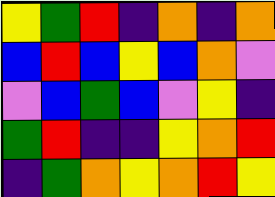[["yellow", "green", "red", "indigo", "orange", "indigo", "orange"], ["blue", "red", "blue", "yellow", "blue", "orange", "violet"], ["violet", "blue", "green", "blue", "violet", "yellow", "indigo"], ["green", "red", "indigo", "indigo", "yellow", "orange", "red"], ["indigo", "green", "orange", "yellow", "orange", "red", "yellow"]]